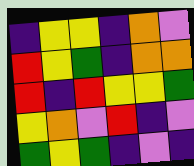[["indigo", "yellow", "yellow", "indigo", "orange", "violet"], ["red", "yellow", "green", "indigo", "orange", "orange"], ["red", "indigo", "red", "yellow", "yellow", "green"], ["yellow", "orange", "violet", "red", "indigo", "violet"], ["green", "yellow", "green", "indigo", "violet", "indigo"]]